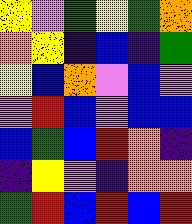[["yellow", "violet", "green", "yellow", "green", "orange"], ["orange", "yellow", "indigo", "blue", "indigo", "green"], ["yellow", "blue", "orange", "violet", "blue", "violet"], ["violet", "red", "blue", "violet", "blue", "blue"], ["blue", "green", "blue", "red", "orange", "indigo"], ["indigo", "yellow", "violet", "indigo", "orange", "orange"], ["green", "red", "blue", "red", "blue", "red"]]